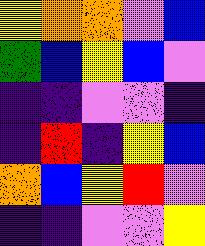[["yellow", "orange", "orange", "violet", "blue"], ["green", "blue", "yellow", "blue", "violet"], ["indigo", "indigo", "violet", "violet", "indigo"], ["indigo", "red", "indigo", "yellow", "blue"], ["orange", "blue", "yellow", "red", "violet"], ["indigo", "indigo", "violet", "violet", "yellow"]]